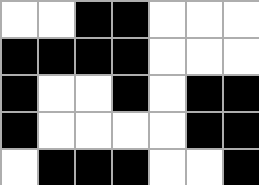[["white", "white", "black", "black", "white", "white", "white"], ["black", "black", "black", "black", "white", "white", "white"], ["black", "white", "white", "black", "white", "black", "black"], ["black", "white", "white", "white", "white", "black", "black"], ["white", "black", "black", "black", "white", "white", "black"]]